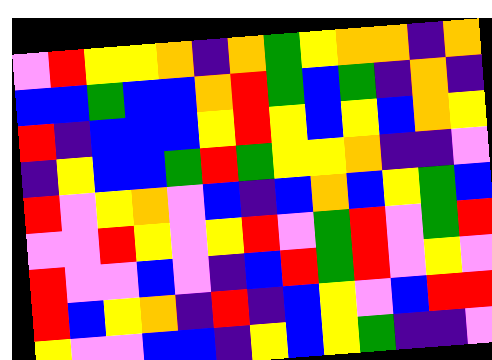[["violet", "red", "yellow", "yellow", "orange", "indigo", "orange", "green", "yellow", "orange", "orange", "indigo", "orange"], ["blue", "blue", "green", "blue", "blue", "orange", "red", "green", "blue", "green", "indigo", "orange", "indigo"], ["red", "indigo", "blue", "blue", "blue", "yellow", "red", "yellow", "blue", "yellow", "blue", "orange", "yellow"], ["indigo", "yellow", "blue", "blue", "green", "red", "green", "yellow", "yellow", "orange", "indigo", "indigo", "violet"], ["red", "violet", "yellow", "orange", "violet", "blue", "indigo", "blue", "orange", "blue", "yellow", "green", "blue"], ["violet", "violet", "red", "yellow", "violet", "yellow", "red", "violet", "green", "red", "violet", "green", "red"], ["red", "violet", "violet", "blue", "violet", "indigo", "blue", "red", "green", "red", "violet", "yellow", "violet"], ["red", "blue", "yellow", "orange", "indigo", "red", "indigo", "blue", "yellow", "violet", "blue", "red", "red"], ["yellow", "violet", "violet", "blue", "blue", "indigo", "yellow", "blue", "yellow", "green", "indigo", "indigo", "violet"]]